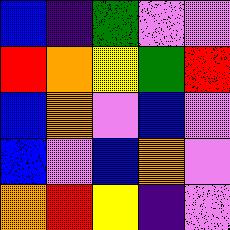[["blue", "indigo", "green", "violet", "violet"], ["red", "orange", "yellow", "green", "red"], ["blue", "orange", "violet", "blue", "violet"], ["blue", "violet", "blue", "orange", "violet"], ["orange", "red", "yellow", "indigo", "violet"]]